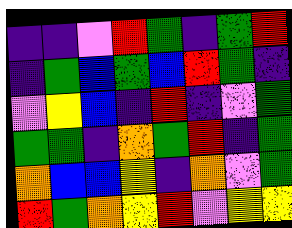[["indigo", "indigo", "violet", "red", "green", "indigo", "green", "red"], ["indigo", "green", "blue", "green", "blue", "red", "green", "indigo"], ["violet", "yellow", "blue", "indigo", "red", "indigo", "violet", "green"], ["green", "green", "indigo", "orange", "green", "red", "indigo", "green"], ["orange", "blue", "blue", "yellow", "indigo", "orange", "violet", "green"], ["red", "green", "orange", "yellow", "red", "violet", "yellow", "yellow"]]